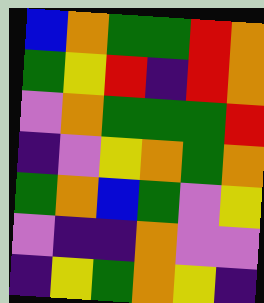[["blue", "orange", "green", "green", "red", "orange"], ["green", "yellow", "red", "indigo", "red", "orange"], ["violet", "orange", "green", "green", "green", "red"], ["indigo", "violet", "yellow", "orange", "green", "orange"], ["green", "orange", "blue", "green", "violet", "yellow"], ["violet", "indigo", "indigo", "orange", "violet", "violet"], ["indigo", "yellow", "green", "orange", "yellow", "indigo"]]